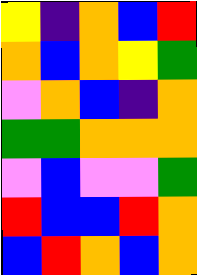[["yellow", "indigo", "orange", "blue", "red"], ["orange", "blue", "orange", "yellow", "green"], ["violet", "orange", "blue", "indigo", "orange"], ["green", "green", "orange", "orange", "orange"], ["violet", "blue", "violet", "violet", "green"], ["red", "blue", "blue", "red", "orange"], ["blue", "red", "orange", "blue", "orange"]]